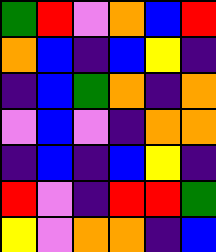[["green", "red", "violet", "orange", "blue", "red"], ["orange", "blue", "indigo", "blue", "yellow", "indigo"], ["indigo", "blue", "green", "orange", "indigo", "orange"], ["violet", "blue", "violet", "indigo", "orange", "orange"], ["indigo", "blue", "indigo", "blue", "yellow", "indigo"], ["red", "violet", "indigo", "red", "red", "green"], ["yellow", "violet", "orange", "orange", "indigo", "blue"]]